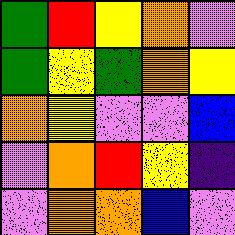[["green", "red", "yellow", "orange", "violet"], ["green", "yellow", "green", "orange", "yellow"], ["orange", "yellow", "violet", "violet", "blue"], ["violet", "orange", "red", "yellow", "indigo"], ["violet", "orange", "orange", "blue", "violet"]]